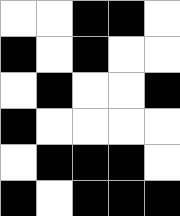[["white", "white", "black", "black", "white"], ["black", "white", "black", "white", "white"], ["white", "black", "white", "white", "black"], ["black", "white", "white", "white", "white"], ["white", "black", "black", "black", "white"], ["black", "white", "black", "black", "black"]]